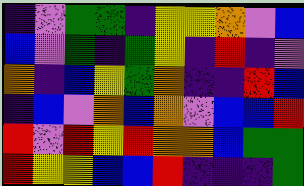[["indigo", "violet", "green", "green", "indigo", "yellow", "yellow", "orange", "violet", "blue"], ["blue", "violet", "green", "indigo", "green", "yellow", "indigo", "red", "indigo", "violet"], ["orange", "indigo", "blue", "yellow", "green", "orange", "indigo", "indigo", "red", "blue"], ["indigo", "blue", "violet", "orange", "blue", "orange", "violet", "blue", "blue", "red"], ["red", "violet", "red", "yellow", "red", "orange", "orange", "blue", "green", "green"], ["red", "yellow", "yellow", "blue", "blue", "red", "indigo", "indigo", "indigo", "green"]]